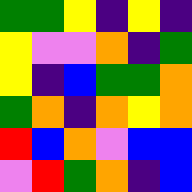[["green", "green", "yellow", "indigo", "yellow", "indigo"], ["yellow", "violet", "violet", "orange", "indigo", "green"], ["yellow", "indigo", "blue", "green", "green", "orange"], ["green", "orange", "indigo", "orange", "yellow", "orange"], ["red", "blue", "orange", "violet", "blue", "blue"], ["violet", "red", "green", "orange", "indigo", "blue"]]